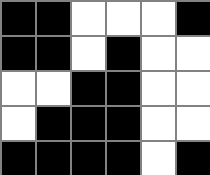[["black", "black", "white", "white", "white", "black"], ["black", "black", "white", "black", "white", "white"], ["white", "white", "black", "black", "white", "white"], ["white", "black", "black", "black", "white", "white"], ["black", "black", "black", "black", "white", "black"]]